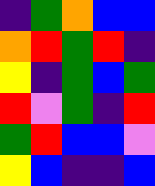[["indigo", "green", "orange", "blue", "blue"], ["orange", "red", "green", "red", "indigo"], ["yellow", "indigo", "green", "blue", "green"], ["red", "violet", "green", "indigo", "red"], ["green", "red", "blue", "blue", "violet"], ["yellow", "blue", "indigo", "indigo", "blue"]]